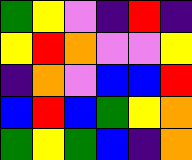[["green", "yellow", "violet", "indigo", "red", "indigo"], ["yellow", "red", "orange", "violet", "violet", "yellow"], ["indigo", "orange", "violet", "blue", "blue", "red"], ["blue", "red", "blue", "green", "yellow", "orange"], ["green", "yellow", "green", "blue", "indigo", "orange"]]